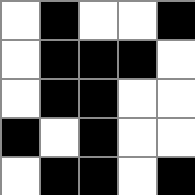[["white", "black", "white", "white", "black"], ["white", "black", "black", "black", "white"], ["white", "black", "black", "white", "white"], ["black", "white", "black", "white", "white"], ["white", "black", "black", "white", "black"]]